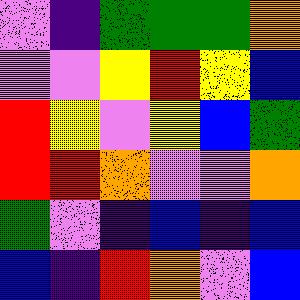[["violet", "indigo", "green", "green", "green", "orange"], ["violet", "violet", "yellow", "red", "yellow", "blue"], ["red", "yellow", "violet", "yellow", "blue", "green"], ["red", "red", "orange", "violet", "violet", "orange"], ["green", "violet", "indigo", "blue", "indigo", "blue"], ["blue", "indigo", "red", "orange", "violet", "blue"]]